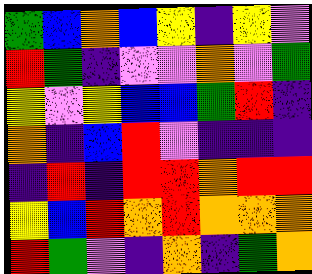[["green", "blue", "orange", "blue", "yellow", "indigo", "yellow", "violet"], ["red", "green", "indigo", "violet", "violet", "orange", "violet", "green"], ["yellow", "violet", "yellow", "blue", "blue", "green", "red", "indigo"], ["orange", "indigo", "blue", "red", "violet", "indigo", "indigo", "indigo"], ["indigo", "red", "indigo", "red", "red", "orange", "red", "red"], ["yellow", "blue", "red", "orange", "red", "orange", "orange", "orange"], ["red", "green", "violet", "indigo", "orange", "indigo", "green", "orange"]]